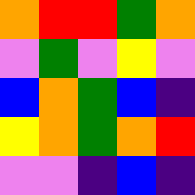[["orange", "red", "red", "green", "orange"], ["violet", "green", "violet", "yellow", "violet"], ["blue", "orange", "green", "blue", "indigo"], ["yellow", "orange", "green", "orange", "red"], ["violet", "violet", "indigo", "blue", "indigo"]]